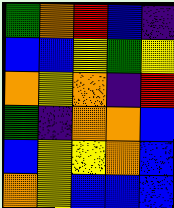[["green", "orange", "red", "blue", "indigo"], ["blue", "blue", "yellow", "green", "yellow"], ["orange", "yellow", "orange", "indigo", "red"], ["green", "indigo", "orange", "orange", "blue"], ["blue", "yellow", "yellow", "orange", "blue"], ["orange", "yellow", "blue", "blue", "blue"]]